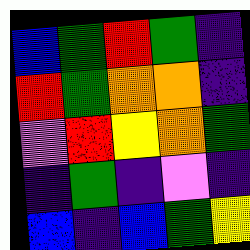[["blue", "green", "red", "green", "indigo"], ["red", "green", "orange", "orange", "indigo"], ["violet", "red", "yellow", "orange", "green"], ["indigo", "green", "indigo", "violet", "indigo"], ["blue", "indigo", "blue", "green", "yellow"]]